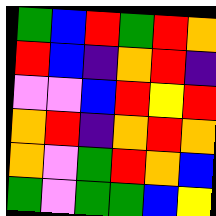[["green", "blue", "red", "green", "red", "orange"], ["red", "blue", "indigo", "orange", "red", "indigo"], ["violet", "violet", "blue", "red", "yellow", "red"], ["orange", "red", "indigo", "orange", "red", "orange"], ["orange", "violet", "green", "red", "orange", "blue"], ["green", "violet", "green", "green", "blue", "yellow"]]